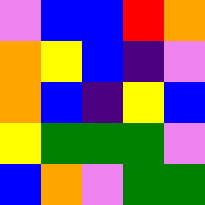[["violet", "blue", "blue", "red", "orange"], ["orange", "yellow", "blue", "indigo", "violet"], ["orange", "blue", "indigo", "yellow", "blue"], ["yellow", "green", "green", "green", "violet"], ["blue", "orange", "violet", "green", "green"]]